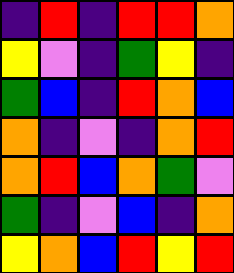[["indigo", "red", "indigo", "red", "red", "orange"], ["yellow", "violet", "indigo", "green", "yellow", "indigo"], ["green", "blue", "indigo", "red", "orange", "blue"], ["orange", "indigo", "violet", "indigo", "orange", "red"], ["orange", "red", "blue", "orange", "green", "violet"], ["green", "indigo", "violet", "blue", "indigo", "orange"], ["yellow", "orange", "blue", "red", "yellow", "red"]]